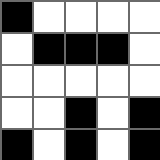[["black", "white", "white", "white", "white"], ["white", "black", "black", "black", "white"], ["white", "white", "white", "white", "white"], ["white", "white", "black", "white", "black"], ["black", "white", "black", "white", "black"]]